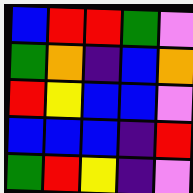[["blue", "red", "red", "green", "violet"], ["green", "orange", "indigo", "blue", "orange"], ["red", "yellow", "blue", "blue", "violet"], ["blue", "blue", "blue", "indigo", "red"], ["green", "red", "yellow", "indigo", "violet"]]